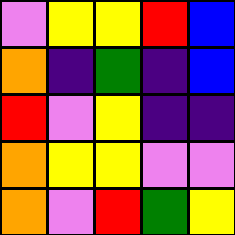[["violet", "yellow", "yellow", "red", "blue"], ["orange", "indigo", "green", "indigo", "blue"], ["red", "violet", "yellow", "indigo", "indigo"], ["orange", "yellow", "yellow", "violet", "violet"], ["orange", "violet", "red", "green", "yellow"]]